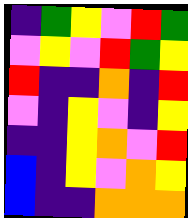[["indigo", "green", "yellow", "violet", "red", "green"], ["violet", "yellow", "violet", "red", "green", "yellow"], ["red", "indigo", "indigo", "orange", "indigo", "red"], ["violet", "indigo", "yellow", "violet", "indigo", "yellow"], ["indigo", "indigo", "yellow", "orange", "violet", "red"], ["blue", "indigo", "yellow", "violet", "orange", "yellow"], ["blue", "indigo", "indigo", "orange", "orange", "orange"]]